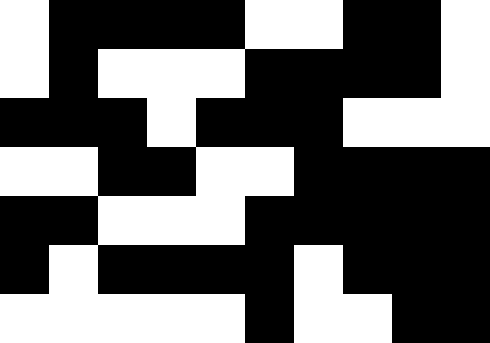[["white", "black", "black", "black", "black", "white", "white", "black", "black", "white"], ["white", "black", "white", "white", "white", "black", "black", "black", "black", "white"], ["black", "black", "black", "white", "black", "black", "black", "white", "white", "white"], ["white", "white", "black", "black", "white", "white", "black", "black", "black", "black"], ["black", "black", "white", "white", "white", "black", "black", "black", "black", "black"], ["black", "white", "black", "black", "black", "black", "white", "black", "black", "black"], ["white", "white", "white", "white", "white", "black", "white", "white", "black", "black"]]